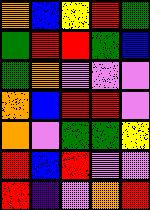[["orange", "blue", "yellow", "red", "green"], ["green", "red", "red", "green", "blue"], ["green", "orange", "violet", "violet", "violet"], ["orange", "blue", "red", "red", "violet"], ["orange", "violet", "green", "green", "yellow"], ["red", "blue", "red", "violet", "violet"], ["red", "indigo", "violet", "orange", "red"]]